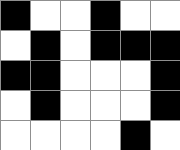[["black", "white", "white", "black", "white", "white"], ["white", "black", "white", "black", "black", "black"], ["black", "black", "white", "white", "white", "black"], ["white", "black", "white", "white", "white", "black"], ["white", "white", "white", "white", "black", "white"]]